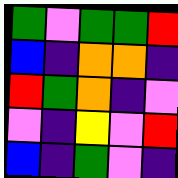[["green", "violet", "green", "green", "red"], ["blue", "indigo", "orange", "orange", "indigo"], ["red", "green", "orange", "indigo", "violet"], ["violet", "indigo", "yellow", "violet", "red"], ["blue", "indigo", "green", "violet", "indigo"]]